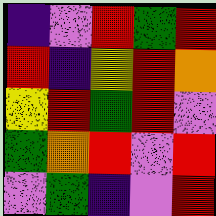[["indigo", "violet", "red", "green", "red"], ["red", "indigo", "yellow", "red", "orange"], ["yellow", "red", "green", "red", "violet"], ["green", "orange", "red", "violet", "red"], ["violet", "green", "indigo", "violet", "red"]]